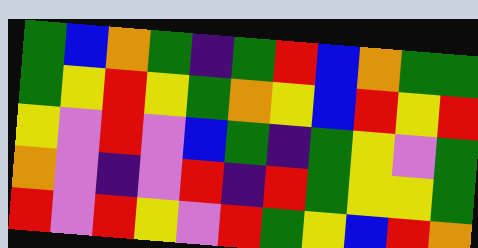[["green", "blue", "orange", "green", "indigo", "green", "red", "blue", "orange", "green", "green"], ["green", "yellow", "red", "yellow", "green", "orange", "yellow", "blue", "red", "yellow", "red"], ["yellow", "violet", "red", "violet", "blue", "green", "indigo", "green", "yellow", "violet", "green"], ["orange", "violet", "indigo", "violet", "red", "indigo", "red", "green", "yellow", "yellow", "green"], ["red", "violet", "red", "yellow", "violet", "red", "green", "yellow", "blue", "red", "orange"]]